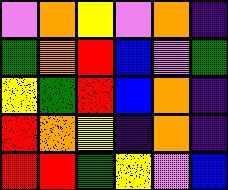[["violet", "orange", "yellow", "violet", "orange", "indigo"], ["green", "orange", "red", "blue", "violet", "green"], ["yellow", "green", "red", "blue", "orange", "indigo"], ["red", "orange", "yellow", "indigo", "orange", "indigo"], ["red", "red", "green", "yellow", "violet", "blue"]]